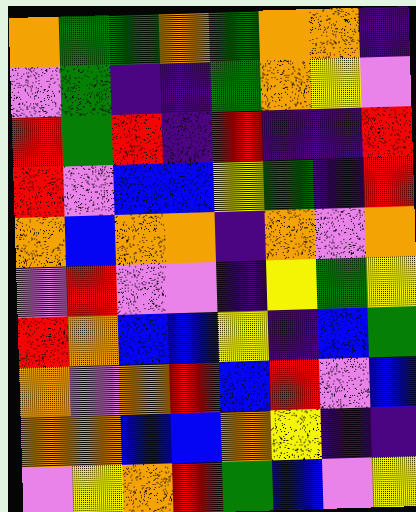[["orange", "green", "green", "orange", "green", "orange", "orange", "indigo"], ["violet", "green", "indigo", "indigo", "green", "orange", "yellow", "violet"], ["red", "green", "red", "indigo", "red", "indigo", "indigo", "red"], ["red", "violet", "blue", "blue", "yellow", "green", "indigo", "red"], ["orange", "blue", "orange", "orange", "indigo", "orange", "violet", "orange"], ["violet", "red", "violet", "violet", "indigo", "yellow", "green", "yellow"], ["red", "orange", "blue", "blue", "yellow", "indigo", "blue", "green"], ["orange", "violet", "orange", "red", "blue", "red", "violet", "blue"], ["orange", "orange", "blue", "blue", "orange", "yellow", "indigo", "indigo"], ["violet", "yellow", "orange", "red", "green", "blue", "violet", "yellow"]]